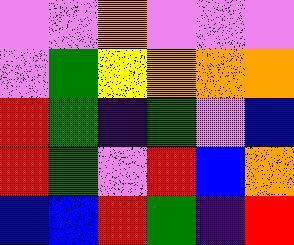[["violet", "violet", "orange", "violet", "violet", "violet"], ["violet", "green", "yellow", "orange", "orange", "orange"], ["red", "green", "indigo", "green", "violet", "blue"], ["red", "green", "violet", "red", "blue", "orange"], ["blue", "blue", "red", "green", "indigo", "red"]]